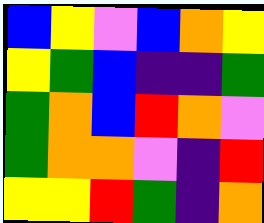[["blue", "yellow", "violet", "blue", "orange", "yellow"], ["yellow", "green", "blue", "indigo", "indigo", "green"], ["green", "orange", "blue", "red", "orange", "violet"], ["green", "orange", "orange", "violet", "indigo", "red"], ["yellow", "yellow", "red", "green", "indigo", "orange"]]